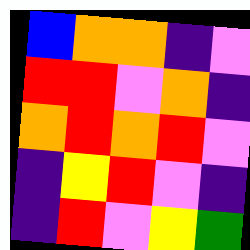[["blue", "orange", "orange", "indigo", "violet"], ["red", "red", "violet", "orange", "indigo"], ["orange", "red", "orange", "red", "violet"], ["indigo", "yellow", "red", "violet", "indigo"], ["indigo", "red", "violet", "yellow", "green"]]